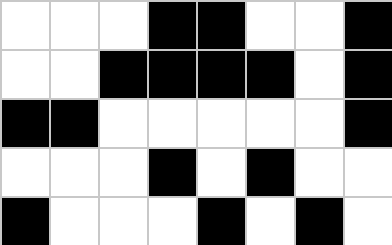[["white", "white", "white", "black", "black", "white", "white", "black"], ["white", "white", "black", "black", "black", "black", "white", "black"], ["black", "black", "white", "white", "white", "white", "white", "black"], ["white", "white", "white", "black", "white", "black", "white", "white"], ["black", "white", "white", "white", "black", "white", "black", "white"]]